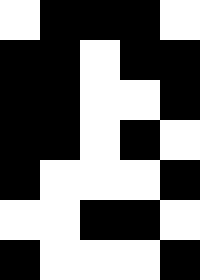[["white", "black", "black", "black", "white"], ["black", "black", "white", "black", "black"], ["black", "black", "white", "white", "black"], ["black", "black", "white", "black", "white"], ["black", "white", "white", "white", "black"], ["white", "white", "black", "black", "white"], ["black", "white", "white", "white", "black"]]